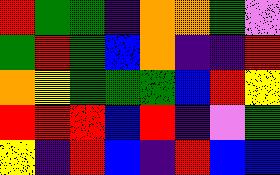[["red", "green", "green", "indigo", "orange", "orange", "green", "violet"], ["green", "red", "green", "blue", "orange", "indigo", "indigo", "red"], ["orange", "yellow", "green", "green", "green", "blue", "red", "yellow"], ["red", "red", "red", "blue", "red", "indigo", "violet", "green"], ["yellow", "indigo", "red", "blue", "indigo", "red", "blue", "blue"]]